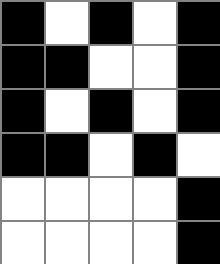[["black", "white", "black", "white", "black"], ["black", "black", "white", "white", "black"], ["black", "white", "black", "white", "black"], ["black", "black", "white", "black", "white"], ["white", "white", "white", "white", "black"], ["white", "white", "white", "white", "black"]]